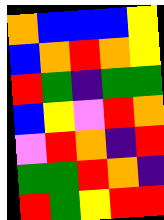[["orange", "blue", "blue", "blue", "yellow"], ["blue", "orange", "red", "orange", "yellow"], ["red", "green", "indigo", "green", "green"], ["blue", "yellow", "violet", "red", "orange"], ["violet", "red", "orange", "indigo", "red"], ["green", "green", "red", "orange", "indigo"], ["red", "green", "yellow", "red", "red"]]